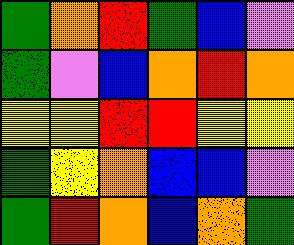[["green", "orange", "red", "green", "blue", "violet"], ["green", "violet", "blue", "orange", "red", "orange"], ["yellow", "yellow", "red", "red", "yellow", "yellow"], ["green", "yellow", "orange", "blue", "blue", "violet"], ["green", "red", "orange", "blue", "orange", "green"]]